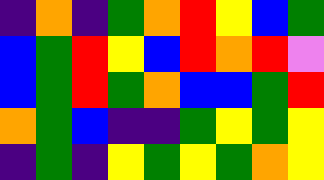[["indigo", "orange", "indigo", "green", "orange", "red", "yellow", "blue", "green"], ["blue", "green", "red", "yellow", "blue", "red", "orange", "red", "violet"], ["blue", "green", "red", "green", "orange", "blue", "blue", "green", "red"], ["orange", "green", "blue", "indigo", "indigo", "green", "yellow", "green", "yellow"], ["indigo", "green", "indigo", "yellow", "green", "yellow", "green", "orange", "yellow"]]